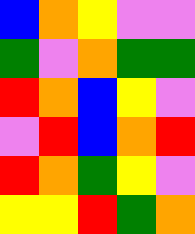[["blue", "orange", "yellow", "violet", "violet"], ["green", "violet", "orange", "green", "green"], ["red", "orange", "blue", "yellow", "violet"], ["violet", "red", "blue", "orange", "red"], ["red", "orange", "green", "yellow", "violet"], ["yellow", "yellow", "red", "green", "orange"]]